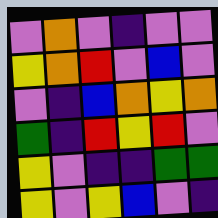[["violet", "orange", "violet", "indigo", "violet", "violet"], ["yellow", "orange", "red", "violet", "blue", "violet"], ["violet", "indigo", "blue", "orange", "yellow", "orange"], ["green", "indigo", "red", "yellow", "red", "violet"], ["yellow", "violet", "indigo", "indigo", "green", "green"], ["yellow", "violet", "yellow", "blue", "violet", "indigo"]]